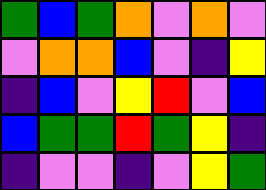[["green", "blue", "green", "orange", "violet", "orange", "violet"], ["violet", "orange", "orange", "blue", "violet", "indigo", "yellow"], ["indigo", "blue", "violet", "yellow", "red", "violet", "blue"], ["blue", "green", "green", "red", "green", "yellow", "indigo"], ["indigo", "violet", "violet", "indigo", "violet", "yellow", "green"]]